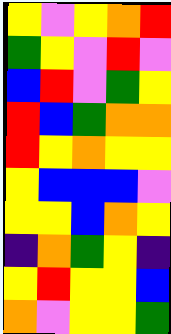[["yellow", "violet", "yellow", "orange", "red"], ["green", "yellow", "violet", "red", "violet"], ["blue", "red", "violet", "green", "yellow"], ["red", "blue", "green", "orange", "orange"], ["red", "yellow", "orange", "yellow", "yellow"], ["yellow", "blue", "blue", "blue", "violet"], ["yellow", "yellow", "blue", "orange", "yellow"], ["indigo", "orange", "green", "yellow", "indigo"], ["yellow", "red", "yellow", "yellow", "blue"], ["orange", "violet", "yellow", "yellow", "green"]]